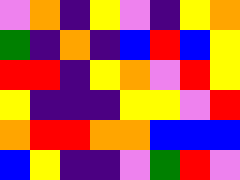[["violet", "orange", "indigo", "yellow", "violet", "indigo", "yellow", "orange"], ["green", "indigo", "orange", "indigo", "blue", "red", "blue", "yellow"], ["red", "red", "indigo", "yellow", "orange", "violet", "red", "yellow"], ["yellow", "indigo", "indigo", "indigo", "yellow", "yellow", "violet", "red"], ["orange", "red", "red", "orange", "orange", "blue", "blue", "blue"], ["blue", "yellow", "indigo", "indigo", "violet", "green", "red", "violet"]]